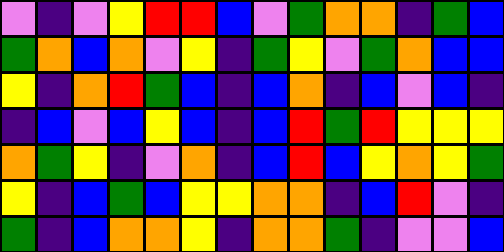[["violet", "indigo", "violet", "yellow", "red", "red", "blue", "violet", "green", "orange", "orange", "indigo", "green", "blue"], ["green", "orange", "blue", "orange", "violet", "yellow", "indigo", "green", "yellow", "violet", "green", "orange", "blue", "blue"], ["yellow", "indigo", "orange", "red", "green", "blue", "indigo", "blue", "orange", "indigo", "blue", "violet", "blue", "indigo"], ["indigo", "blue", "violet", "blue", "yellow", "blue", "indigo", "blue", "red", "green", "red", "yellow", "yellow", "yellow"], ["orange", "green", "yellow", "indigo", "violet", "orange", "indigo", "blue", "red", "blue", "yellow", "orange", "yellow", "green"], ["yellow", "indigo", "blue", "green", "blue", "yellow", "yellow", "orange", "orange", "indigo", "blue", "red", "violet", "indigo"], ["green", "indigo", "blue", "orange", "orange", "yellow", "indigo", "orange", "orange", "green", "indigo", "violet", "violet", "blue"]]